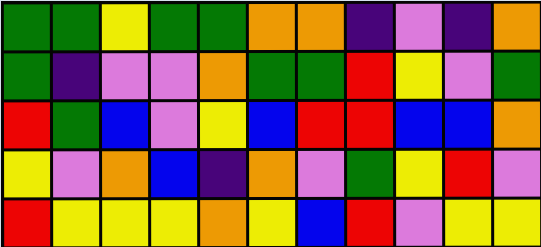[["green", "green", "yellow", "green", "green", "orange", "orange", "indigo", "violet", "indigo", "orange"], ["green", "indigo", "violet", "violet", "orange", "green", "green", "red", "yellow", "violet", "green"], ["red", "green", "blue", "violet", "yellow", "blue", "red", "red", "blue", "blue", "orange"], ["yellow", "violet", "orange", "blue", "indigo", "orange", "violet", "green", "yellow", "red", "violet"], ["red", "yellow", "yellow", "yellow", "orange", "yellow", "blue", "red", "violet", "yellow", "yellow"]]